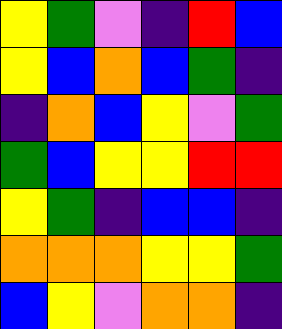[["yellow", "green", "violet", "indigo", "red", "blue"], ["yellow", "blue", "orange", "blue", "green", "indigo"], ["indigo", "orange", "blue", "yellow", "violet", "green"], ["green", "blue", "yellow", "yellow", "red", "red"], ["yellow", "green", "indigo", "blue", "blue", "indigo"], ["orange", "orange", "orange", "yellow", "yellow", "green"], ["blue", "yellow", "violet", "orange", "orange", "indigo"]]